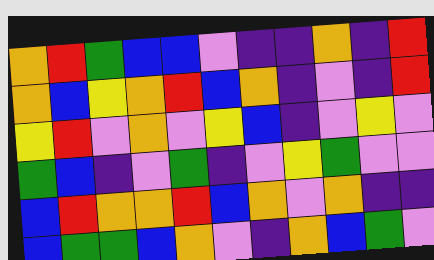[["orange", "red", "green", "blue", "blue", "violet", "indigo", "indigo", "orange", "indigo", "red"], ["orange", "blue", "yellow", "orange", "red", "blue", "orange", "indigo", "violet", "indigo", "red"], ["yellow", "red", "violet", "orange", "violet", "yellow", "blue", "indigo", "violet", "yellow", "violet"], ["green", "blue", "indigo", "violet", "green", "indigo", "violet", "yellow", "green", "violet", "violet"], ["blue", "red", "orange", "orange", "red", "blue", "orange", "violet", "orange", "indigo", "indigo"], ["blue", "green", "green", "blue", "orange", "violet", "indigo", "orange", "blue", "green", "violet"]]